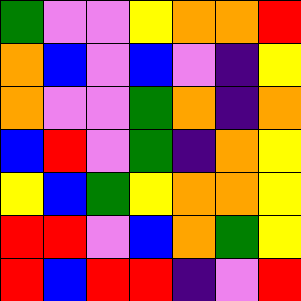[["green", "violet", "violet", "yellow", "orange", "orange", "red"], ["orange", "blue", "violet", "blue", "violet", "indigo", "yellow"], ["orange", "violet", "violet", "green", "orange", "indigo", "orange"], ["blue", "red", "violet", "green", "indigo", "orange", "yellow"], ["yellow", "blue", "green", "yellow", "orange", "orange", "yellow"], ["red", "red", "violet", "blue", "orange", "green", "yellow"], ["red", "blue", "red", "red", "indigo", "violet", "red"]]